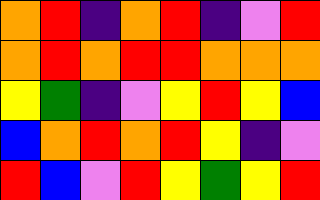[["orange", "red", "indigo", "orange", "red", "indigo", "violet", "red"], ["orange", "red", "orange", "red", "red", "orange", "orange", "orange"], ["yellow", "green", "indigo", "violet", "yellow", "red", "yellow", "blue"], ["blue", "orange", "red", "orange", "red", "yellow", "indigo", "violet"], ["red", "blue", "violet", "red", "yellow", "green", "yellow", "red"]]